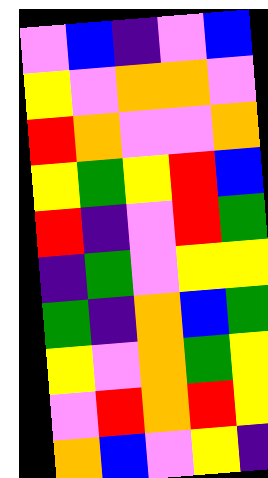[["violet", "blue", "indigo", "violet", "blue"], ["yellow", "violet", "orange", "orange", "violet"], ["red", "orange", "violet", "violet", "orange"], ["yellow", "green", "yellow", "red", "blue"], ["red", "indigo", "violet", "red", "green"], ["indigo", "green", "violet", "yellow", "yellow"], ["green", "indigo", "orange", "blue", "green"], ["yellow", "violet", "orange", "green", "yellow"], ["violet", "red", "orange", "red", "yellow"], ["orange", "blue", "violet", "yellow", "indigo"]]